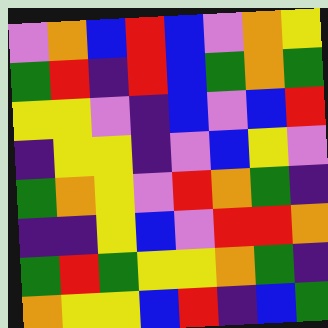[["violet", "orange", "blue", "red", "blue", "violet", "orange", "yellow"], ["green", "red", "indigo", "red", "blue", "green", "orange", "green"], ["yellow", "yellow", "violet", "indigo", "blue", "violet", "blue", "red"], ["indigo", "yellow", "yellow", "indigo", "violet", "blue", "yellow", "violet"], ["green", "orange", "yellow", "violet", "red", "orange", "green", "indigo"], ["indigo", "indigo", "yellow", "blue", "violet", "red", "red", "orange"], ["green", "red", "green", "yellow", "yellow", "orange", "green", "indigo"], ["orange", "yellow", "yellow", "blue", "red", "indigo", "blue", "green"]]